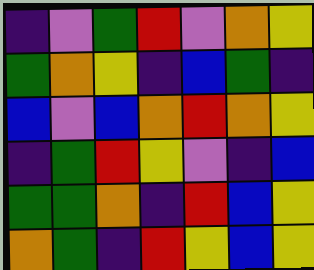[["indigo", "violet", "green", "red", "violet", "orange", "yellow"], ["green", "orange", "yellow", "indigo", "blue", "green", "indigo"], ["blue", "violet", "blue", "orange", "red", "orange", "yellow"], ["indigo", "green", "red", "yellow", "violet", "indigo", "blue"], ["green", "green", "orange", "indigo", "red", "blue", "yellow"], ["orange", "green", "indigo", "red", "yellow", "blue", "yellow"]]